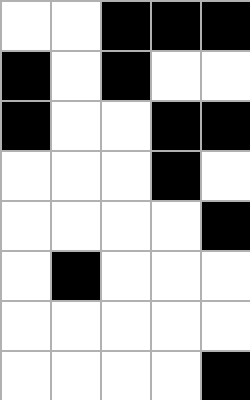[["white", "white", "black", "black", "black"], ["black", "white", "black", "white", "white"], ["black", "white", "white", "black", "black"], ["white", "white", "white", "black", "white"], ["white", "white", "white", "white", "black"], ["white", "black", "white", "white", "white"], ["white", "white", "white", "white", "white"], ["white", "white", "white", "white", "black"]]